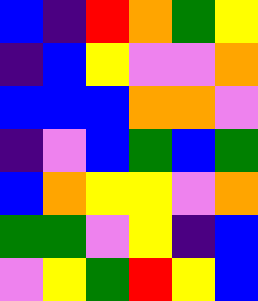[["blue", "indigo", "red", "orange", "green", "yellow"], ["indigo", "blue", "yellow", "violet", "violet", "orange"], ["blue", "blue", "blue", "orange", "orange", "violet"], ["indigo", "violet", "blue", "green", "blue", "green"], ["blue", "orange", "yellow", "yellow", "violet", "orange"], ["green", "green", "violet", "yellow", "indigo", "blue"], ["violet", "yellow", "green", "red", "yellow", "blue"]]